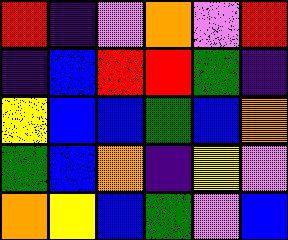[["red", "indigo", "violet", "orange", "violet", "red"], ["indigo", "blue", "red", "red", "green", "indigo"], ["yellow", "blue", "blue", "green", "blue", "orange"], ["green", "blue", "orange", "indigo", "yellow", "violet"], ["orange", "yellow", "blue", "green", "violet", "blue"]]